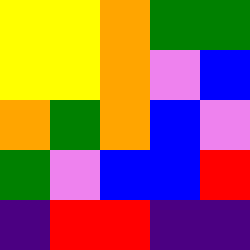[["yellow", "yellow", "orange", "green", "green"], ["yellow", "yellow", "orange", "violet", "blue"], ["orange", "green", "orange", "blue", "violet"], ["green", "violet", "blue", "blue", "red"], ["indigo", "red", "red", "indigo", "indigo"]]